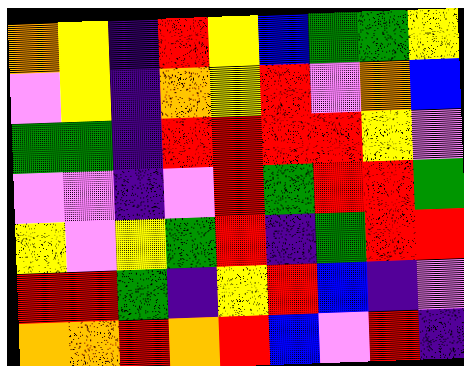[["orange", "yellow", "indigo", "red", "yellow", "blue", "green", "green", "yellow"], ["violet", "yellow", "indigo", "orange", "yellow", "red", "violet", "orange", "blue"], ["green", "green", "indigo", "red", "red", "red", "red", "yellow", "violet"], ["violet", "violet", "indigo", "violet", "red", "green", "red", "red", "green"], ["yellow", "violet", "yellow", "green", "red", "indigo", "green", "red", "red"], ["red", "red", "green", "indigo", "yellow", "red", "blue", "indigo", "violet"], ["orange", "orange", "red", "orange", "red", "blue", "violet", "red", "indigo"]]